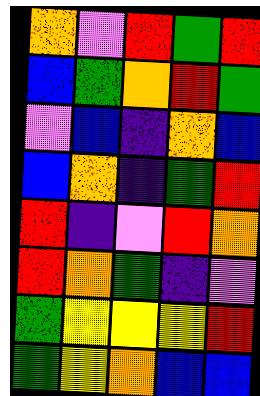[["orange", "violet", "red", "green", "red"], ["blue", "green", "orange", "red", "green"], ["violet", "blue", "indigo", "orange", "blue"], ["blue", "orange", "indigo", "green", "red"], ["red", "indigo", "violet", "red", "orange"], ["red", "orange", "green", "indigo", "violet"], ["green", "yellow", "yellow", "yellow", "red"], ["green", "yellow", "orange", "blue", "blue"]]